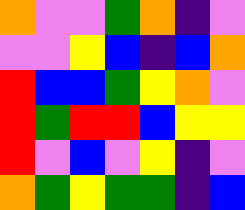[["orange", "violet", "violet", "green", "orange", "indigo", "violet"], ["violet", "violet", "yellow", "blue", "indigo", "blue", "orange"], ["red", "blue", "blue", "green", "yellow", "orange", "violet"], ["red", "green", "red", "red", "blue", "yellow", "yellow"], ["red", "violet", "blue", "violet", "yellow", "indigo", "violet"], ["orange", "green", "yellow", "green", "green", "indigo", "blue"]]